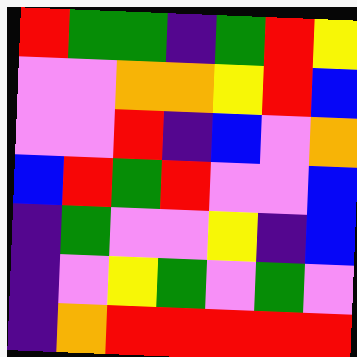[["red", "green", "green", "indigo", "green", "red", "yellow"], ["violet", "violet", "orange", "orange", "yellow", "red", "blue"], ["violet", "violet", "red", "indigo", "blue", "violet", "orange"], ["blue", "red", "green", "red", "violet", "violet", "blue"], ["indigo", "green", "violet", "violet", "yellow", "indigo", "blue"], ["indigo", "violet", "yellow", "green", "violet", "green", "violet"], ["indigo", "orange", "red", "red", "red", "red", "red"]]